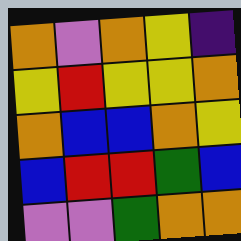[["orange", "violet", "orange", "yellow", "indigo"], ["yellow", "red", "yellow", "yellow", "orange"], ["orange", "blue", "blue", "orange", "yellow"], ["blue", "red", "red", "green", "blue"], ["violet", "violet", "green", "orange", "orange"]]